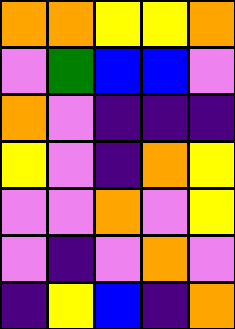[["orange", "orange", "yellow", "yellow", "orange"], ["violet", "green", "blue", "blue", "violet"], ["orange", "violet", "indigo", "indigo", "indigo"], ["yellow", "violet", "indigo", "orange", "yellow"], ["violet", "violet", "orange", "violet", "yellow"], ["violet", "indigo", "violet", "orange", "violet"], ["indigo", "yellow", "blue", "indigo", "orange"]]